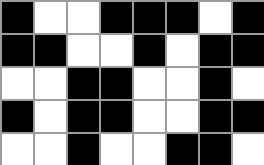[["black", "white", "white", "black", "black", "black", "white", "black"], ["black", "black", "white", "white", "black", "white", "black", "black"], ["white", "white", "black", "black", "white", "white", "black", "white"], ["black", "white", "black", "black", "white", "white", "black", "black"], ["white", "white", "black", "white", "white", "black", "black", "white"]]